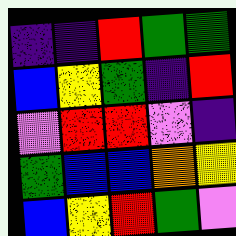[["indigo", "indigo", "red", "green", "green"], ["blue", "yellow", "green", "indigo", "red"], ["violet", "red", "red", "violet", "indigo"], ["green", "blue", "blue", "orange", "yellow"], ["blue", "yellow", "red", "green", "violet"]]